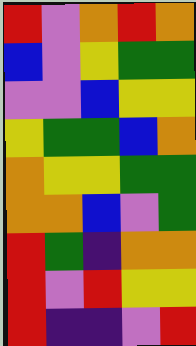[["red", "violet", "orange", "red", "orange"], ["blue", "violet", "yellow", "green", "green"], ["violet", "violet", "blue", "yellow", "yellow"], ["yellow", "green", "green", "blue", "orange"], ["orange", "yellow", "yellow", "green", "green"], ["orange", "orange", "blue", "violet", "green"], ["red", "green", "indigo", "orange", "orange"], ["red", "violet", "red", "yellow", "yellow"], ["red", "indigo", "indigo", "violet", "red"]]